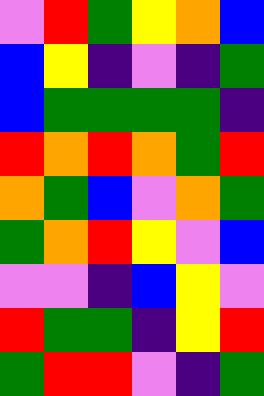[["violet", "red", "green", "yellow", "orange", "blue"], ["blue", "yellow", "indigo", "violet", "indigo", "green"], ["blue", "green", "green", "green", "green", "indigo"], ["red", "orange", "red", "orange", "green", "red"], ["orange", "green", "blue", "violet", "orange", "green"], ["green", "orange", "red", "yellow", "violet", "blue"], ["violet", "violet", "indigo", "blue", "yellow", "violet"], ["red", "green", "green", "indigo", "yellow", "red"], ["green", "red", "red", "violet", "indigo", "green"]]